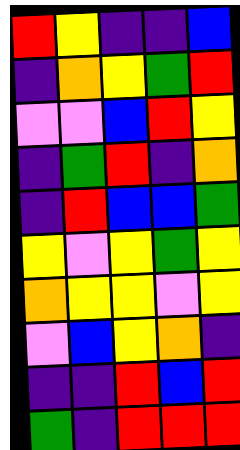[["red", "yellow", "indigo", "indigo", "blue"], ["indigo", "orange", "yellow", "green", "red"], ["violet", "violet", "blue", "red", "yellow"], ["indigo", "green", "red", "indigo", "orange"], ["indigo", "red", "blue", "blue", "green"], ["yellow", "violet", "yellow", "green", "yellow"], ["orange", "yellow", "yellow", "violet", "yellow"], ["violet", "blue", "yellow", "orange", "indigo"], ["indigo", "indigo", "red", "blue", "red"], ["green", "indigo", "red", "red", "red"]]